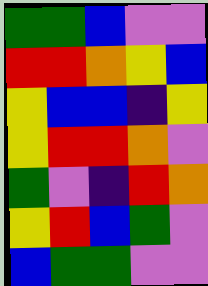[["green", "green", "blue", "violet", "violet"], ["red", "red", "orange", "yellow", "blue"], ["yellow", "blue", "blue", "indigo", "yellow"], ["yellow", "red", "red", "orange", "violet"], ["green", "violet", "indigo", "red", "orange"], ["yellow", "red", "blue", "green", "violet"], ["blue", "green", "green", "violet", "violet"]]